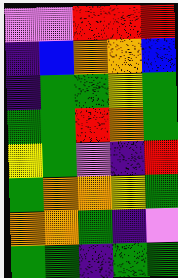[["violet", "violet", "red", "red", "red"], ["indigo", "blue", "orange", "orange", "blue"], ["indigo", "green", "green", "yellow", "green"], ["green", "green", "red", "orange", "green"], ["yellow", "green", "violet", "indigo", "red"], ["green", "orange", "orange", "yellow", "green"], ["orange", "orange", "green", "indigo", "violet"], ["green", "green", "indigo", "green", "green"]]